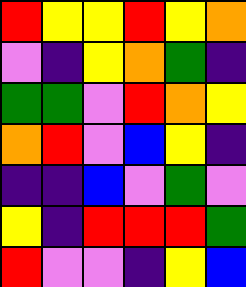[["red", "yellow", "yellow", "red", "yellow", "orange"], ["violet", "indigo", "yellow", "orange", "green", "indigo"], ["green", "green", "violet", "red", "orange", "yellow"], ["orange", "red", "violet", "blue", "yellow", "indigo"], ["indigo", "indigo", "blue", "violet", "green", "violet"], ["yellow", "indigo", "red", "red", "red", "green"], ["red", "violet", "violet", "indigo", "yellow", "blue"]]